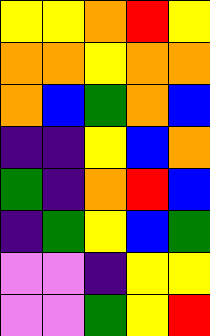[["yellow", "yellow", "orange", "red", "yellow"], ["orange", "orange", "yellow", "orange", "orange"], ["orange", "blue", "green", "orange", "blue"], ["indigo", "indigo", "yellow", "blue", "orange"], ["green", "indigo", "orange", "red", "blue"], ["indigo", "green", "yellow", "blue", "green"], ["violet", "violet", "indigo", "yellow", "yellow"], ["violet", "violet", "green", "yellow", "red"]]